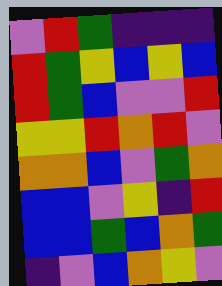[["violet", "red", "green", "indigo", "indigo", "indigo"], ["red", "green", "yellow", "blue", "yellow", "blue"], ["red", "green", "blue", "violet", "violet", "red"], ["yellow", "yellow", "red", "orange", "red", "violet"], ["orange", "orange", "blue", "violet", "green", "orange"], ["blue", "blue", "violet", "yellow", "indigo", "red"], ["blue", "blue", "green", "blue", "orange", "green"], ["indigo", "violet", "blue", "orange", "yellow", "violet"]]